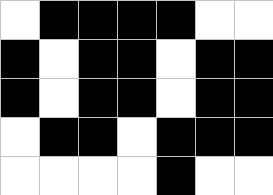[["white", "black", "black", "black", "black", "white", "white"], ["black", "white", "black", "black", "white", "black", "black"], ["black", "white", "black", "black", "white", "black", "black"], ["white", "black", "black", "white", "black", "black", "black"], ["white", "white", "white", "white", "black", "white", "white"]]